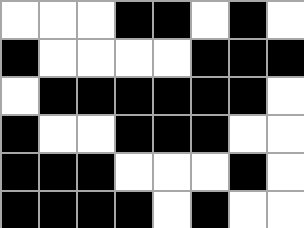[["white", "white", "white", "black", "black", "white", "black", "white"], ["black", "white", "white", "white", "white", "black", "black", "black"], ["white", "black", "black", "black", "black", "black", "black", "white"], ["black", "white", "white", "black", "black", "black", "white", "white"], ["black", "black", "black", "white", "white", "white", "black", "white"], ["black", "black", "black", "black", "white", "black", "white", "white"]]